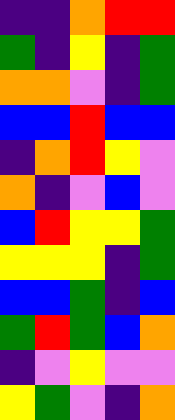[["indigo", "indigo", "orange", "red", "red"], ["green", "indigo", "yellow", "indigo", "green"], ["orange", "orange", "violet", "indigo", "green"], ["blue", "blue", "red", "blue", "blue"], ["indigo", "orange", "red", "yellow", "violet"], ["orange", "indigo", "violet", "blue", "violet"], ["blue", "red", "yellow", "yellow", "green"], ["yellow", "yellow", "yellow", "indigo", "green"], ["blue", "blue", "green", "indigo", "blue"], ["green", "red", "green", "blue", "orange"], ["indigo", "violet", "yellow", "violet", "violet"], ["yellow", "green", "violet", "indigo", "orange"]]